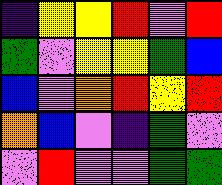[["indigo", "yellow", "yellow", "red", "violet", "red"], ["green", "violet", "yellow", "yellow", "green", "blue"], ["blue", "violet", "orange", "red", "yellow", "red"], ["orange", "blue", "violet", "indigo", "green", "violet"], ["violet", "red", "violet", "violet", "green", "green"]]